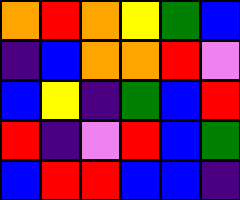[["orange", "red", "orange", "yellow", "green", "blue"], ["indigo", "blue", "orange", "orange", "red", "violet"], ["blue", "yellow", "indigo", "green", "blue", "red"], ["red", "indigo", "violet", "red", "blue", "green"], ["blue", "red", "red", "blue", "blue", "indigo"]]